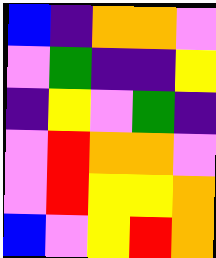[["blue", "indigo", "orange", "orange", "violet"], ["violet", "green", "indigo", "indigo", "yellow"], ["indigo", "yellow", "violet", "green", "indigo"], ["violet", "red", "orange", "orange", "violet"], ["violet", "red", "yellow", "yellow", "orange"], ["blue", "violet", "yellow", "red", "orange"]]